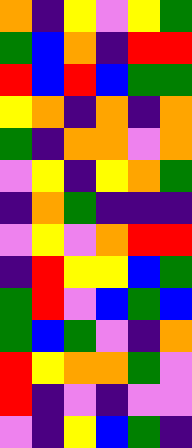[["orange", "indigo", "yellow", "violet", "yellow", "green"], ["green", "blue", "orange", "indigo", "red", "red"], ["red", "blue", "red", "blue", "green", "green"], ["yellow", "orange", "indigo", "orange", "indigo", "orange"], ["green", "indigo", "orange", "orange", "violet", "orange"], ["violet", "yellow", "indigo", "yellow", "orange", "green"], ["indigo", "orange", "green", "indigo", "indigo", "indigo"], ["violet", "yellow", "violet", "orange", "red", "red"], ["indigo", "red", "yellow", "yellow", "blue", "green"], ["green", "red", "violet", "blue", "green", "blue"], ["green", "blue", "green", "violet", "indigo", "orange"], ["red", "yellow", "orange", "orange", "green", "violet"], ["red", "indigo", "violet", "indigo", "violet", "violet"], ["violet", "indigo", "yellow", "blue", "green", "indigo"]]